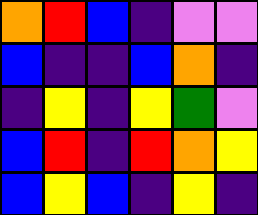[["orange", "red", "blue", "indigo", "violet", "violet"], ["blue", "indigo", "indigo", "blue", "orange", "indigo"], ["indigo", "yellow", "indigo", "yellow", "green", "violet"], ["blue", "red", "indigo", "red", "orange", "yellow"], ["blue", "yellow", "blue", "indigo", "yellow", "indigo"]]